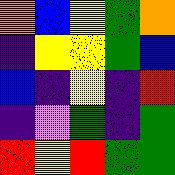[["orange", "blue", "yellow", "green", "orange"], ["indigo", "yellow", "yellow", "green", "blue"], ["blue", "indigo", "yellow", "indigo", "red"], ["indigo", "violet", "green", "indigo", "green"], ["red", "yellow", "red", "green", "green"]]